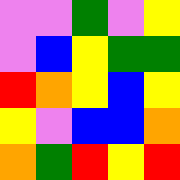[["violet", "violet", "green", "violet", "yellow"], ["violet", "blue", "yellow", "green", "green"], ["red", "orange", "yellow", "blue", "yellow"], ["yellow", "violet", "blue", "blue", "orange"], ["orange", "green", "red", "yellow", "red"]]